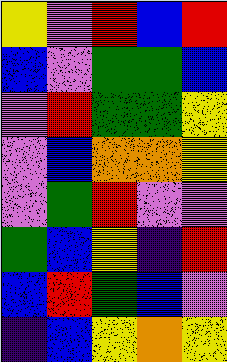[["yellow", "violet", "red", "blue", "red"], ["blue", "violet", "green", "green", "blue"], ["violet", "red", "green", "green", "yellow"], ["violet", "blue", "orange", "orange", "yellow"], ["violet", "green", "red", "violet", "violet"], ["green", "blue", "yellow", "indigo", "red"], ["blue", "red", "green", "blue", "violet"], ["indigo", "blue", "yellow", "orange", "yellow"]]